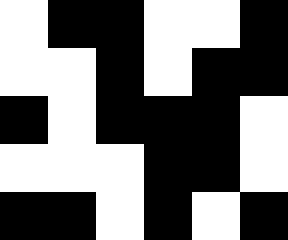[["white", "black", "black", "white", "white", "black"], ["white", "white", "black", "white", "black", "black"], ["black", "white", "black", "black", "black", "white"], ["white", "white", "white", "black", "black", "white"], ["black", "black", "white", "black", "white", "black"]]